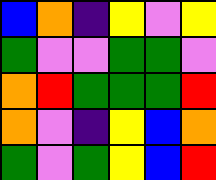[["blue", "orange", "indigo", "yellow", "violet", "yellow"], ["green", "violet", "violet", "green", "green", "violet"], ["orange", "red", "green", "green", "green", "red"], ["orange", "violet", "indigo", "yellow", "blue", "orange"], ["green", "violet", "green", "yellow", "blue", "red"]]